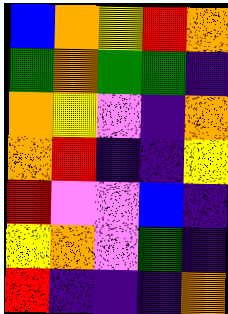[["blue", "orange", "yellow", "red", "orange"], ["green", "orange", "green", "green", "indigo"], ["orange", "yellow", "violet", "indigo", "orange"], ["orange", "red", "indigo", "indigo", "yellow"], ["red", "violet", "violet", "blue", "indigo"], ["yellow", "orange", "violet", "green", "indigo"], ["red", "indigo", "indigo", "indigo", "orange"]]